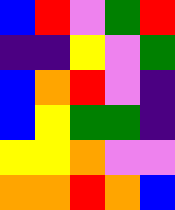[["blue", "red", "violet", "green", "red"], ["indigo", "indigo", "yellow", "violet", "green"], ["blue", "orange", "red", "violet", "indigo"], ["blue", "yellow", "green", "green", "indigo"], ["yellow", "yellow", "orange", "violet", "violet"], ["orange", "orange", "red", "orange", "blue"]]